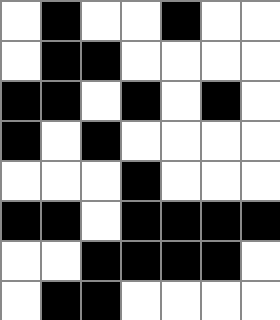[["white", "black", "white", "white", "black", "white", "white"], ["white", "black", "black", "white", "white", "white", "white"], ["black", "black", "white", "black", "white", "black", "white"], ["black", "white", "black", "white", "white", "white", "white"], ["white", "white", "white", "black", "white", "white", "white"], ["black", "black", "white", "black", "black", "black", "black"], ["white", "white", "black", "black", "black", "black", "white"], ["white", "black", "black", "white", "white", "white", "white"]]